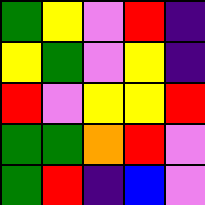[["green", "yellow", "violet", "red", "indigo"], ["yellow", "green", "violet", "yellow", "indigo"], ["red", "violet", "yellow", "yellow", "red"], ["green", "green", "orange", "red", "violet"], ["green", "red", "indigo", "blue", "violet"]]